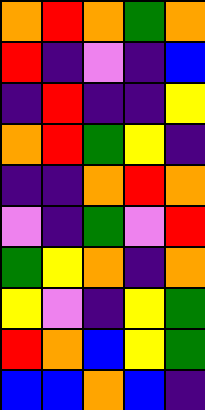[["orange", "red", "orange", "green", "orange"], ["red", "indigo", "violet", "indigo", "blue"], ["indigo", "red", "indigo", "indigo", "yellow"], ["orange", "red", "green", "yellow", "indigo"], ["indigo", "indigo", "orange", "red", "orange"], ["violet", "indigo", "green", "violet", "red"], ["green", "yellow", "orange", "indigo", "orange"], ["yellow", "violet", "indigo", "yellow", "green"], ["red", "orange", "blue", "yellow", "green"], ["blue", "blue", "orange", "blue", "indigo"]]